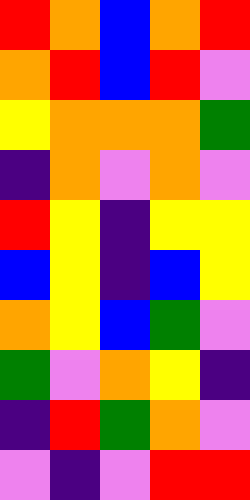[["red", "orange", "blue", "orange", "red"], ["orange", "red", "blue", "red", "violet"], ["yellow", "orange", "orange", "orange", "green"], ["indigo", "orange", "violet", "orange", "violet"], ["red", "yellow", "indigo", "yellow", "yellow"], ["blue", "yellow", "indigo", "blue", "yellow"], ["orange", "yellow", "blue", "green", "violet"], ["green", "violet", "orange", "yellow", "indigo"], ["indigo", "red", "green", "orange", "violet"], ["violet", "indigo", "violet", "red", "red"]]